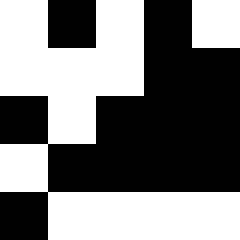[["white", "black", "white", "black", "white"], ["white", "white", "white", "black", "black"], ["black", "white", "black", "black", "black"], ["white", "black", "black", "black", "black"], ["black", "white", "white", "white", "white"]]